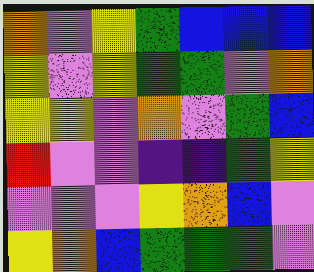[["orange", "violet", "yellow", "green", "blue", "blue", "blue"], ["yellow", "violet", "yellow", "green", "green", "violet", "orange"], ["yellow", "yellow", "violet", "orange", "violet", "green", "blue"], ["red", "violet", "violet", "indigo", "indigo", "green", "yellow"], ["violet", "violet", "violet", "yellow", "orange", "blue", "violet"], ["yellow", "orange", "blue", "green", "green", "green", "violet"]]